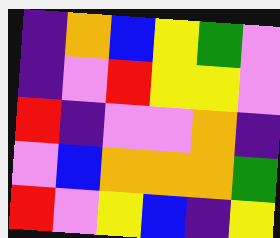[["indigo", "orange", "blue", "yellow", "green", "violet"], ["indigo", "violet", "red", "yellow", "yellow", "violet"], ["red", "indigo", "violet", "violet", "orange", "indigo"], ["violet", "blue", "orange", "orange", "orange", "green"], ["red", "violet", "yellow", "blue", "indigo", "yellow"]]